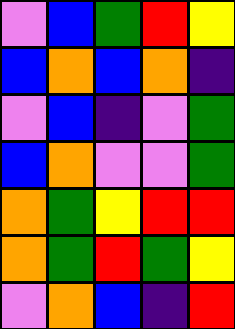[["violet", "blue", "green", "red", "yellow"], ["blue", "orange", "blue", "orange", "indigo"], ["violet", "blue", "indigo", "violet", "green"], ["blue", "orange", "violet", "violet", "green"], ["orange", "green", "yellow", "red", "red"], ["orange", "green", "red", "green", "yellow"], ["violet", "orange", "blue", "indigo", "red"]]